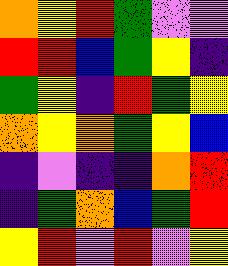[["orange", "yellow", "red", "green", "violet", "violet"], ["red", "red", "blue", "green", "yellow", "indigo"], ["green", "yellow", "indigo", "red", "green", "yellow"], ["orange", "yellow", "orange", "green", "yellow", "blue"], ["indigo", "violet", "indigo", "indigo", "orange", "red"], ["indigo", "green", "orange", "blue", "green", "red"], ["yellow", "red", "violet", "red", "violet", "yellow"]]